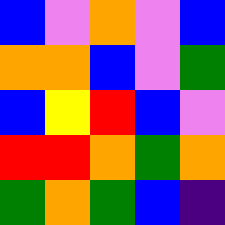[["blue", "violet", "orange", "violet", "blue"], ["orange", "orange", "blue", "violet", "green"], ["blue", "yellow", "red", "blue", "violet"], ["red", "red", "orange", "green", "orange"], ["green", "orange", "green", "blue", "indigo"]]